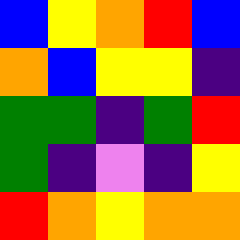[["blue", "yellow", "orange", "red", "blue"], ["orange", "blue", "yellow", "yellow", "indigo"], ["green", "green", "indigo", "green", "red"], ["green", "indigo", "violet", "indigo", "yellow"], ["red", "orange", "yellow", "orange", "orange"]]